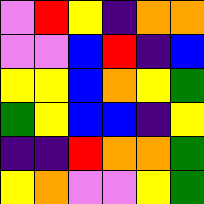[["violet", "red", "yellow", "indigo", "orange", "orange"], ["violet", "violet", "blue", "red", "indigo", "blue"], ["yellow", "yellow", "blue", "orange", "yellow", "green"], ["green", "yellow", "blue", "blue", "indigo", "yellow"], ["indigo", "indigo", "red", "orange", "orange", "green"], ["yellow", "orange", "violet", "violet", "yellow", "green"]]